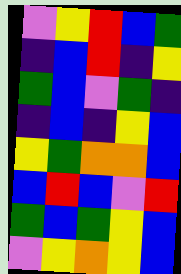[["violet", "yellow", "red", "blue", "green"], ["indigo", "blue", "red", "indigo", "yellow"], ["green", "blue", "violet", "green", "indigo"], ["indigo", "blue", "indigo", "yellow", "blue"], ["yellow", "green", "orange", "orange", "blue"], ["blue", "red", "blue", "violet", "red"], ["green", "blue", "green", "yellow", "blue"], ["violet", "yellow", "orange", "yellow", "blue"]]